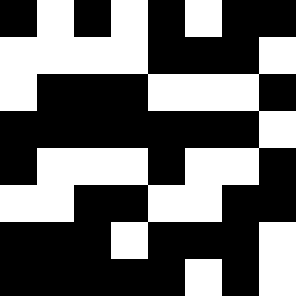[["black", "white", "black", "white", "black", "white", "black", "black"], ["white", "white", "white", "white", "black", "black", "black", "white"], ["white", "black", "black", "black", "white", "white", "white", "black"], ["black", "black", "black", "black", "black", "black", "black", "white"], ["black", "white", "white", "white", "black", "white", "white", "black"], ["white", "white", "black", "black", "white", "white", "black", "black"], ["black", "black", "black", "white", "black", "black", "black", "white"], ["black", "black", "black", "black", "black", "white", "black", "white"]]